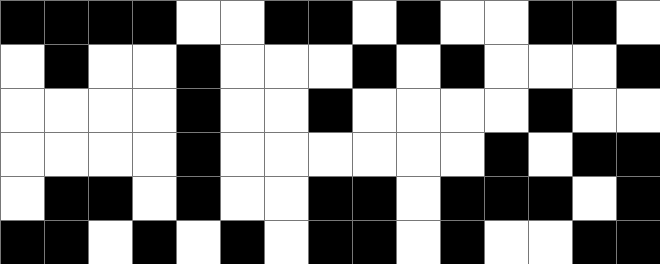[["black", "black", "black", "black", "white", "white", "black", "black", "white", "black", "white", "white", "black", "black", "white"], ["white", "black", "white", "white", "black", "white", "white", "white", "black", "white", "black", "white", "white", "white", "black"], ["white", "white", "white", "white", "black", "white", "white", "black", "white", "white", "white", "white", "black", "white", "white"], ["white", "white", "white", "white", "black", "white", "white", "white", "white", "white", "white", "black", "white", "black", "black"], ["white", "black", "black", "white", "black", "white", "white", "black", "black", "white", "black", "black", "black", "white", "black"], ["black", "black", "white", "black", "white", "black", "white", "black", "black", "white", "black", "white", "white", "black", "black"]]